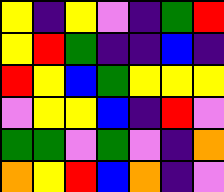[["yellow", "indigo", "yellow", "violet", "indigo", "green", "red"], ["yellow", "red", "green", "indigo", "indigo", "blue", "indigo"], ["red", "yellow", "blue", "green", "yellow", "yellow", "yellow"], ["violet", "yellow", "yellow", "blue", "indigo", "red", "violet"], ["green", "green", "violet", "green", "violet", "indigo", "orange"], ["orange", "yellow", "red", "blue", "orange", "indigo", "violet"]]